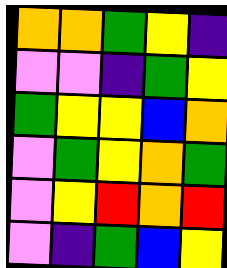[["orange", "orange", "green", "yellow", "indigo"], ["violet", "violet", "indigo", "green", "yellow"], ["green", "yellow", "yellow", "blue", "orange"], ["violet", "green", "yellow", "orange", "green"], ["violet", "yellow", "red", "orange", "red"], ["violet", "indigo", "green", "blue", "yellow"]]